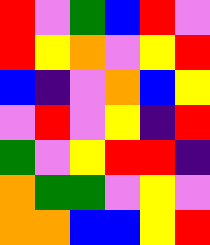[["red", "violet", "green", "blue", "red", "violet"], ["red", "yellow", "orange", "violet", "yellow", "red"], ["blue", "indigo", "violet", "orange", "blue", "yellow"], ["violet", "red", "violet", "yellow", "indigo", "red"], ["green", "violet", "yellow", "red", "red", "indigo"], ["orange", "green", "green", "violet", "yellow", "violet"], ["orange", "orange", "blue", "blue", "yellow", "red"]]